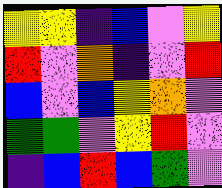[["yellow", "yellow", "indigo", "blue", "violet", "yellow"], ["red", "violet", "orange", "indigo", "violet", "red"], ["blue", "violet", "blue", "yellow", "orange", "violet"], ["green", "green", "violet", "yellow", "red", "violet"], ["indigo", "blue", "red", "blue", "green", "violet"]]